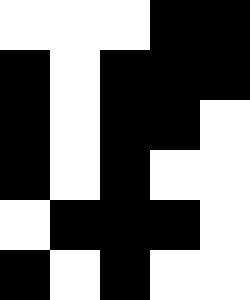[["white", "white", "white", "black", "black"], ["black", "white", "black", "black", "black"], ["black", "white", "black", "black", "white"], ["black", "white", "black", "white", "white"], ["white", "black", "black", "black", "white"], ["black", "white", "black", "white", "white"]]